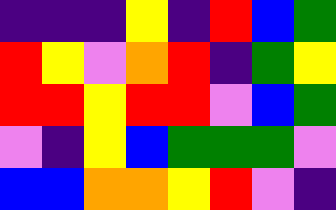[["indigo", "indigo", "indigo", "yellow", "indigo", "red", "blue", "green"], ["red", "yellow", "violet", "orange", "red", "indigo", "green", "yellow"], ["red", "red", "yellow", "red", "red", "violet", "blue", "green"], ["violet", "indigo", "yellow", "blue", "green", "green", "green", "violet"], ["blue", "blue", "orange", "orange", "yellow", "red", "violet", "indigo"]]